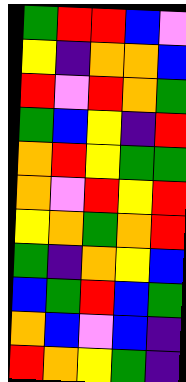[["green", "red", "red", "blue", "violet"], ["yellow", "indigo", "orange", "orange", "blue"], ["red", "violet", "red", "orange", "green"], ["green", "blue", "yellow", "indigo", "red"], ["orange", "red", "yellow", "green", "green"], ["orange", "violet", "red", "yellow", "red"], ["yellow", "orange", "green", "orange", "red"], ["green", "indigo", "orange", "yellow", "blue"], ["blue", "green", "red", "blue", "green"], ["orange", "blue", "violet", "blue", "indigo"], ["red", "orange", "yellow", "green", "indigo"]]